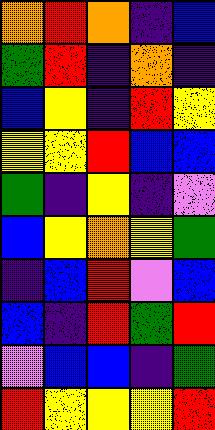[["orange", "red", "orange", "indigo", "blue"], ["green", "red", "indigo", "orange", "indigo"], ["blue", "yellow", "indigo", "red", "yellow"], ["yellow", "yellow", "red", "blue", "blue"], ["green", "indigo", "yellow", "indigo", "violet"], ["blue", "yellow", "orange", "yellow", "green"], ["indigo", "blue", "red", "violet", "blue"], ["blue", "indigo", "red", "green", "red"], ["violet", "blue", "blue", "indigo", "green"], ["red", "yellow", "yellow", "yellow", "red"]]